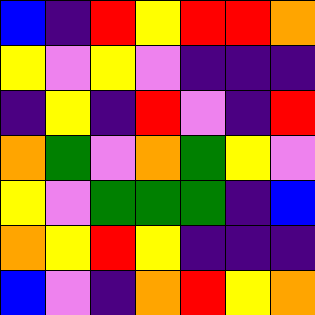[["blue", "indigo", "red", "yellow", "red", "red", "orange"], ["yellow", "violet", "yellow", "violet", "indigo", "indigo", "indigo"], ["indigo", "yellow", "indigo", "red", "violet", "indigo", "red"], ["orange", "green", "violet", "orange", "green", "yellow", "violet"], ["yellow", "violet", "green", "green", "green", "indigo", "blue"], ["orange", "yellow", "red", "yellow", "indigo", "indigo", "indigo"], ["blue", "violet", "indigo", "orange", "red", "yellow", "orange"]]